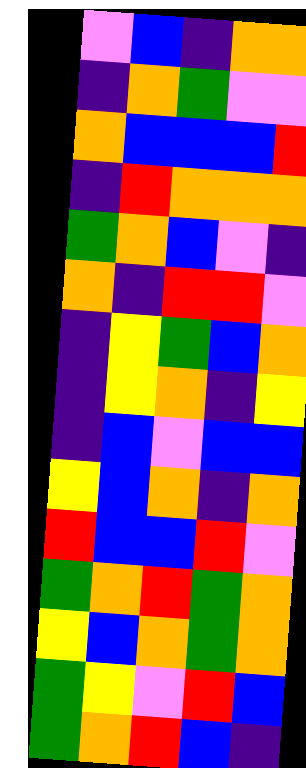[["violet", "blue", "indigo", "orange", "orange"], ["indigo", "orange", "green", "violet", "violet"], ["orange", "blue", "blue", "blue", "red"], ["indigo", "red", "orange", "orange", "orange"], ["green", "orange", "blue", "violet", "indigo"], ["orange", "indigo", "red", "red", "violet"], ["indigo", "yellow", "green", "blue", "orange"], ["indigo", "yellow", "orange", "indigo", "yellow"], ["indigo", "blue", "violet", "blue", "blue"], ["yellow", "blue", "orange", "indigo", "orange"], ["red", "blue", "blue", "red", "violet"], ["green", "orange", "red", "green", "orange"], ["yellow", "blue", "orange", "green", "orange"], ["green", "yellow", "violet", "red", "blue"], ["green", "orange", "red", "blue", "indigo"]]